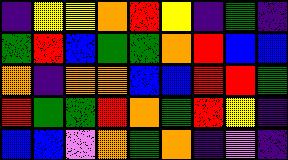[["indigo", "yellow", "yellow", "orange", "red", "yellow", "indigo", "green", "indigo"], ["green", "red", "blue", "green", "green", "orange", "red", "blue", "blue"], ["orange", "indigo", "orange", "orange", "blue", "blue", "red", "red", "green"], ["red", "green", "green", "red", "orange", "green", "red", "yellow", "indigo"], ["blue", "blue", "violet", "orange", "green", "orange", "indigo", "violet", "indigo"]]